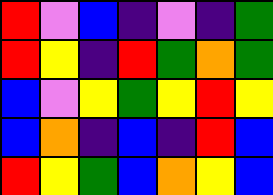[["red", "violet", "blue", "indigo", "violet", "indigo", "green"], ["red", "yellow", "indigo", "red", "green", "orange", "green"], ["blue", "violet", "yellow", "green", "yellow", "red", "yellow"], ["blue", "orange", "indigo", "blue", "indigo", "red", "blue"], ["red", "yellow", "green", "blue", "orange", "yellow", "blue"]]